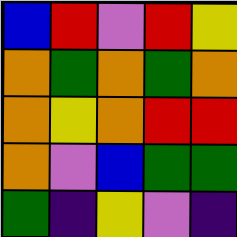[["blue", "red", "violet", "red", "yellow"], ["orange", "green", "orange", "green", "orange"], ["orange", "yellow", "orange", "red", "red"], ["orange", "violet", "blue", "green", "green"], ["green", "indigo", "yellow", "violet", "indigo"]]